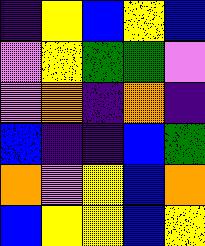[["indigo", "yellow", "blue", "yellow", "blue"], ["violet", "yellow", "green", "green", "violet"], ["violet", "orange", "indigo", "orange", "indigo"], ["blue", "indigo", "indigo", "blue", "green"], ["orange", "violet", "yellow", "blue", "orange"], ["blue", "yellow", "yellow", "blue", "yellow"]]